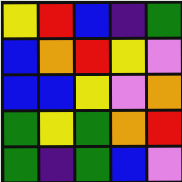[["yellow", "red", "blue", "indigo", "green"], ["blue", "orange", "red", "yellow", "violet"], ["blue", "blue", "yellow", "violet", "orange"], ["green", "yellow", "green", "orange", "red"], ["green", "indigo", "green", "blue", "violet"]]